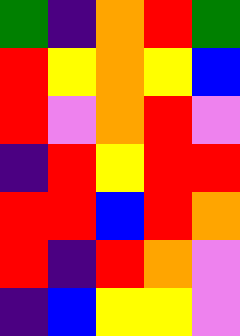[["green", "indigo", "orange", "red", "green"], ["red", "yellow", "orange", "yellow", "blue"], ["red", "violet", "orange", "red", "violet"], ["indigo", "red", "yellow", "red", "red"], ["red", "red", "blue", "red", "orange"], ["red", "indigo", "red", "orange", "violet"], ["indigo", "blue", "yellow", "yellow", "violet"]]